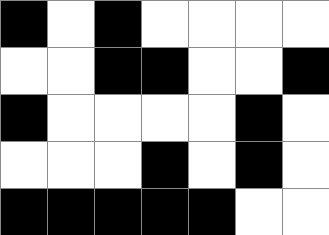[["black", "white", "black", "white", "white", "white", "white"], ["white", "white", "black", "black", "white", "white", "black"], ["black", "white", "white", "white", "white", "black", "white"], ["white", "white", "white", "black", "white", "black", "white"], ["black", "black", "black", "black", "black", "white", "white"]]